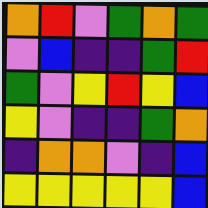[["orange", "red", "violet", "green", "orange", "green"], ["violet", "blue", "indigo", "indigo", "green", "red"], ["green", "violet", "yellow", "red", "yellow", "blue"], ["yellow", "violet", "indigo", "indigo", "green", "orange"], ["indigo", "orange", "orange", "violet", "indigo", "blue"], ["yellow", "yellow", "yellow", "yellow", "yellow", "blue"]]